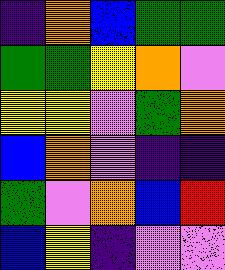[["indigo", "orange", "blue", "green", "green"], ["green", "green", "yellow", "orange", "violet"], ["yellow", "yellow", "violet", "green", "orange"], ["blue", "orange", "violet", "indigo", "indigo"], ["green", "violet", "orange", "blue", "red"], ["blue", "yellow", "indigo", "violet", "violet"]]